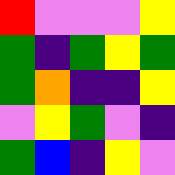[["red", "violet", "violet", "violet", "yellow"], ["green", "indigo", "green", "yellow", "green"], ["green", "orange", "indigo", "indigo", "yellow"], ["violet", "yellow", "green", "violet", "indigo"], ["green", "blue", "indigo", "yellow", "violet"]]